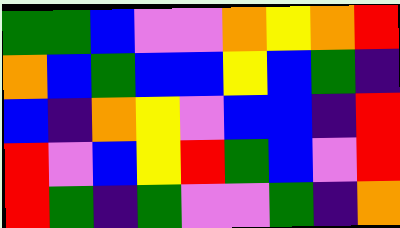[["green", "green", "blue", "violet", "violet", "orange", "yellow", "orange", "red"], ["orange", "blue", "green", "blue", "blue", "yellow", "blue", "green", "indigo"], ["blue", "indigo", "orange", "yellow", "violet", "blue", "blue", "indigo", "red"], ["red", "violet", "blue", "yellow", "red", "green", "blue", "violet", "red"], ["red", "green", "indigo", "green", "violet", "violet", "green", "indigo", "orange"]]